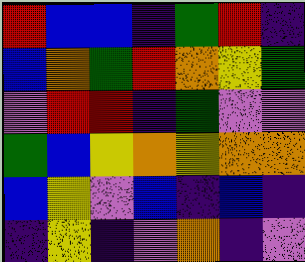[["red", "blue", "blue", "indigo", "green", "red", "indigo"], ["blue", "orange", "green", "red", "orange", "yellow", "green"], ["violet", "red", "red", "indigo", "green", "violet", "violet"], ["green", "blue", "yellow", "orange", "yellow", "orange", "orange"], ["blue", "yellow", "violet", "blue", "indigo", "blue", "indigo"], ["indigo", "yellow", "indigo", "violet", "orange", "indigo", "violet"]]